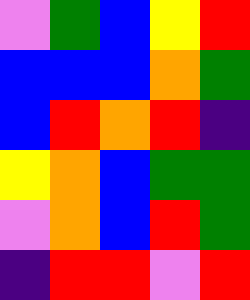[["violet", "green", "blue", "yellow", "red"], ["blue", "blue", "blue", "orange", "green"], ["blue", "red", "orange", "red", "indigo"], ["yellow", "orange", "blue", "green", "green"], ["violet", "orange", "blue", "red", "green"], ["indigo", "red", "red", "violet", "red"]]